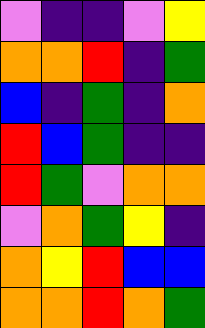[["violet", "indigo", "indigo", "violet", "yellow"], ["orange", "orange", "red", "indigo", "green"], ["blue", "indigo", "green", "indigo", "orange"], ["red", "blue", "green", "indigo", "indigo"], ["red", "green", "violet", "orange", "orange"], ["violet", "orange", "green", "yellow", "indigo"], ["orange", "yellow", "red", "blue", "blue"], ["orange", "orange", "red", "orange", "green"]]